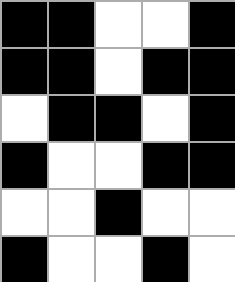[["black", "black", "white", "white", "black"], ["black", "black", "white", "black", "black"], ["white", "black", "black", "white", "black"], ["black", "white", "white", "black", "black"], ["white", "white", "black", "white", "white"], ["black", "white", "white", "black", "white"]]